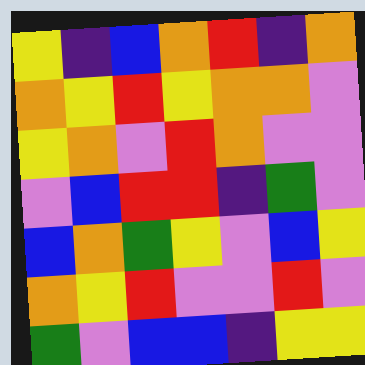[["yellow", "indigo", "blue", "orange", "red", "indigo", "orange"], ["orange", "yellow", "red", "yellow", "orange", "orange", "violet"], ["yellow", "orange", "violet", "red", "orange", "violet", "violet"], ["violet", "blue", "red", "red", "indigo", "green", "violet"], ["blue", "orange", "green", "yellow", "violet", "blue", "yellow"], ["orange", "yellow", "red", "violet", "violet", "red", "violet"], ["green", "violet", "blue", "blue", "indigo", "yellow", "yellow"]]